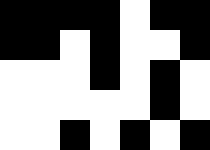[["black", "black", "black", "black", "white", "black", "black"], ["black", "black", "white", "black", "white", "white", "black"], ["white", "white", "white", "black", "white", "black", "white"], ["white", "white", "white", "white", "white", "black", "white"], ["white", "white", "black", "white", "black", "white", "black"]]